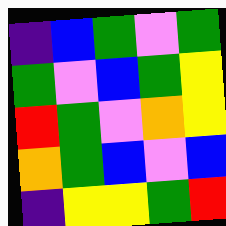[["indigo", "blue", "green", "violet", "green"], ["green", "violet", "blue", "green", "yellow"], ["red", "green", "violet", "orange", "yellow"], ["orange", "green", "blue", "violet", "blue"], ["indigo", "yellow", "yellow", "green", "red"]]